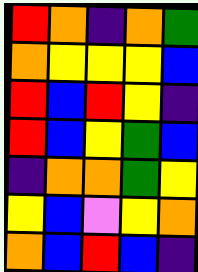[["red", "orange", "indigo", "orange", "green"], ["orange", "yellow", "yellow", "yellow", "blue"], ["red", "blue", "red", "yellow", "indigo"], ["red", "blue", "yellow", "green", "blue"], ["indigo", "orange", "orange", "green", "yellow"], ["yellow", "blue", "violet", "yellow", "orange"], ["orange", "blue", "red", "blue", "indigo"]]